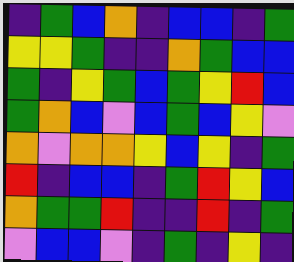[["indigo", "green", "blue", "orange", "indigo", "blue", "blue", "indigo", "green"], ["yellow", "yellow", "green", "indigo", "indigo", "orange", "green", "blue", "blue"], ["green", "indigo", "yellow", "green", "blue", "green", "yellow", "red", "blue"], ["green", "orange", "blue", "violet", "blue", "green", "blue", "yellow", "violet"], ["orange", "violet", "orange", "orange", "yellow", "blue", "yellow", "indigo", "green"], ["red", "indigo", "blue", "blue", "indigo", "green", "red", "yellow", "blue"], ["orange", "green", "green", "red", "indigo", "indigo", "red", "indigo", "green"], ["violet", "blue", "blue", "violet", "indigo", "green", "indigo", "yellow", "indigo"]]